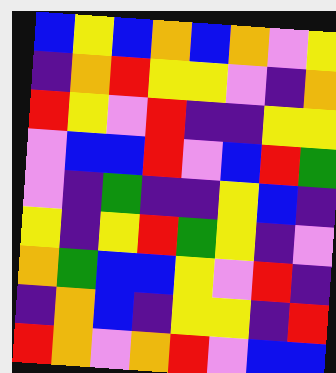[["blue", "yellow", "blue", "orange", "blue", "orange", "violet", "yellow"], ["indigo", "orange", "red", "yellow", "yellow", "violet", "indigo", "orange"], ["red", "yellow", "violet", "red", "indigo", "indigo", "yellow", "yellow"], ["violet", "blue", "blue", "red", "violet", "blue", "red", "green"], ["violet", "indigo", "green", "indigo", "indigo", "yellow", "blue", "indigo"], ["yellow", "indigo", "yellow", "red", "green", "yellow", "indigo", "violet"], ["orange", "green", "blue", "blue", "yellow", "violet", "red", "indigo"], ["indigo", "orange", "blue", "indigo", "yellow", "yellow", "indigo", "red"], ["red", "orange", "violet", "orange", "red", "violet", "blue", "blue"]]